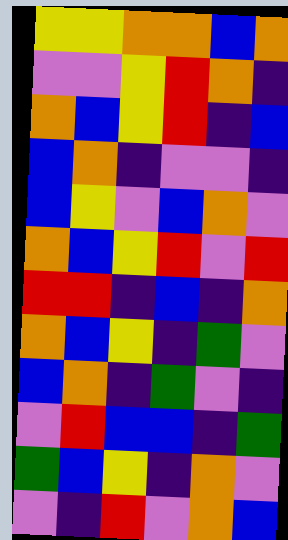[["yellow", "yellow", "orange", "orange", "blue", "orange"], ["violet", "violet", "yellow", "red", "orange", "indigo"], ["orange", "blue", "yellow", "red", "indigo", "blue"], ["blue", "orange", "indigo", "violet", "violet", "indigo"], ["blue", "yellow", "violet", "blue", "orange", "violet"], ["orange", "blue", "yellow", "red", "violet", "red"], ["red", "red", "indigo", "blue", "indigo", "orange"], ["orange", "blue", "yellow", "indigo", "green", "violet"], ["blue", "orange", "indigo", "green", "violet", "indigo"], ["violet", "red", "blue", "blue", "indigo", "green"], ["green", "blue", "yellow", "indigo", "orange", "violet"], ["violet", "indigo", "red", "violet", "orange", "blue"]]